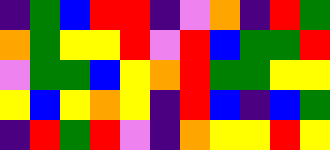[["indigo", "green", "blue", "red", "red", "indigo", "violet", "orange", "indigo", "red", "green"], ["orange", "green", "yellow", "yellow", "red", "violet", "red", "blue", "green", "green", "red"], ["violet", "green", "green", "blue", "yellow", "orange", "red", "green", "green", "yellow", "yellow"], ["yellow", "blue", "yellow", "orange", "yellow", "indigo", "red", "blue", "indigo", "blue", "green"], ["indigo", "red", "green", "red", "violet", "indigo", "orange", "yellow", "yellow", "red", "yellow"]]